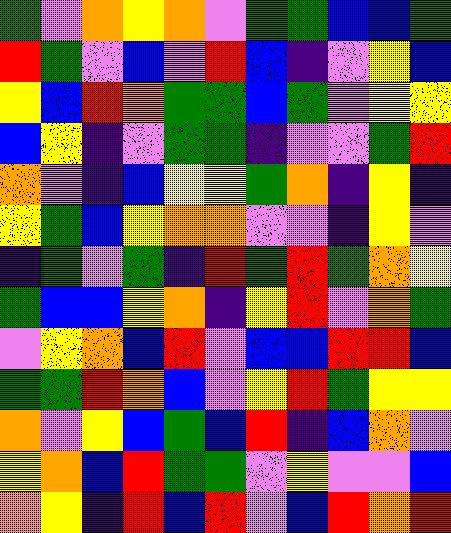[["green", "violet", "orange", "yellow", "orange", "violet", "green", "green", "blue", "blue", "green"], ["red", "green", "violet", "blue", "violet", "red", "blue", "indigo", "violet", "yellow", "blue"], ["yellow", "blue", "red", "orange", "green", "green", "blue", "green", "violet", "yellow", "yellow"], ["blue", "yellow", "indigo", "violet", "green", "green", "indigo", "violet", "violet", "green", "red"], ["orange", "violet", "indigo", "blue", "yellow", "yellow", "green", "orange", "indigo", "yellow", "indigo"], ["yellow", "green", "blue", "yellow", "orange", "orange", "violet", "violet", "indigo", "yellow", "violet"], ["indigo", "green", "violet", "green", "indigo", "red", "green", "red", "green", "orange", "yellow"], ["green", "blue", "blue", "yellow", "orange", "indigo", "yellow", "red", "violet", "orange", "green"], ["violet", "yellow", "orange", "blue", "red", "violet", "blue", "blue", "red", "red", "blue"], ["green", "green", "red", "orange", "blue", "violet", "yellow", "red", "green", "yellow", "yellow"], ["orange", "violet", "yellow", "blue", "green", "blue", "red", "indigo", "blue", "orange", "violet"], ["yellow", "orange", "blue", "red", "green", "green", "violet", "yellow", "violet", "violet", "blue"], ["orange", "yellow", "indigo", "red", "blue", "red", "violet", "blue", "red", "orange", "red"]]